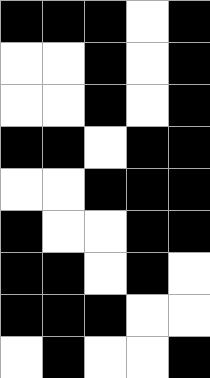[["black", "black", "black", "white", "black"], ["white", "white", "black", "white", "black"], ["white", "white", "black", "white", "black"], ["black", "black", "white", "black", "black"], ["white", "white", "black", "black", "black"], ["black", "white", "white", "black", "black"], ["black", "black", "white", "black", "white"], ["black", "black", "black", "white", "white"], ["white", "black", "white", "white", "black"]]